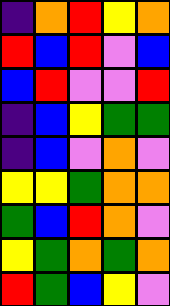[["indigo", "orange", "red", "yellow", "orange"], ["red", "blue", "red", "violet", "blue"], ["blue", "red", "violet", "violet", "red"], ["indigo", "blue", "yellow", "green", "green"], ["indigo", "blue", "violet", "orange", "violet"], ["yellow", "yellow", "green", "orange", "orange"], ["green", "blue", "red", "orange", "violet"], ["yellow", "green", "orange", "green", "orange"], ["red", "green", "blue", "yellow", "violet"]]